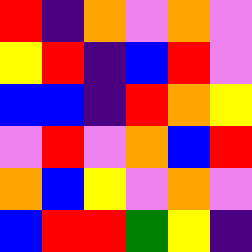[["red", "indigo", "orange", "violet", "orange", "violet"], ["yellow", "red", "indigo", "blue", "red", "violet"], ["blue", "blue", "indigo", "red", "orange", "yellow"], ["violet", "red", "violet", "orange", "blue", "red"], ["orange", "blue", "yellow", "violet", "orange", "violet"], ["blue", "red", "red", "green", "yellow", "indigo"]]